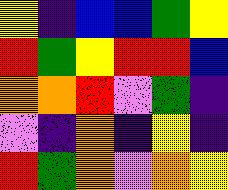[["yellow", "indigo", "blue", "blue", "green", "yellow"], ["red", "green", "yellow", "red", "red", "blue"], ["orange", "orange", "red", "violet", "green", "indigo"], ["violet", "indigo", "orange", "indigo", "yellow", "indigo"], ["red", "green", "orange", "violet", "orange", "yellow"]]